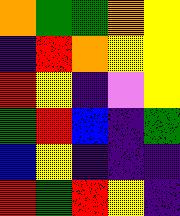[["orange", "green", "green", "orange", "yellow"], ["indigo", "red", "orange", "yellow", "yellow"], ["red", "yellow", "indigo", "violet", "yellow"], ["green", "red", "blue", "indigo", "green"], ["blue", "yellow", "indigo", "indigo", "indigo"], ["red", "green", "red", "yellow", "indigo"]]